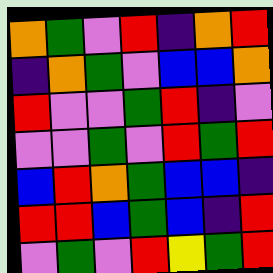[["orange", "green", "violet", "red", "indigo", "orange", "red"], ["indigo", "orange", "green", "violet", "blue", "blue", "orange"], ["red", "violet", "violet", "green", "red", "indigo", "violet"], ["violet", "violet", "green", "violet", "red", "green", "red"], ["blue", "red", "orange", "green", "blue", "blue", "indigo"], ["red", "red", "blue", "green", "blue", "indigo", "red"], ["violet", "green", "violet", "red", "yellow", "green", "red"]]